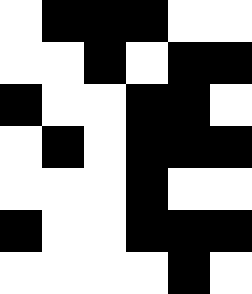[["white", "black", "black", "black", "white", "white"], ["white", "white", "black", "white", "black", "black"], ["black", "white", "white", "black", "black", "white"], ["white", "black", "white", "black", "black", "black"], ["white", "white", "white", "black", "white", "white"], ["black", "white", "white", "black", "black", "black"], ["white", "white", "white", "white", "black", "white"]]